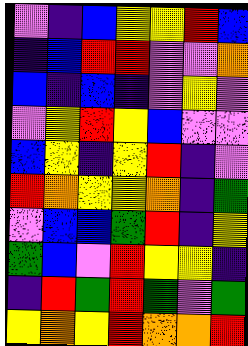[["violet", "indigo", "blue", "yellow", "yellow", "red", "blue"], ["indigo", "blue", "red", "red", "violet", "violet", "orange"], ["blue", "indigo", "blue", "indigo", "violet", "yellow", "violet"], ["violet", "yellow", "red", "yellow", "blue", "violet", "violet"], ["blue", "yellow", "indigo", "yellow", "red", "indigo", "violet"], ["red", "orange", "yellow", "yellow", "orange", "indigo", "green"], ["violet", "blue", "blue", "green", "red", "indigo", "yellow"], ["green", "blue", "violet", "red", "yellow", "yellow", "indigo"], ["indigo", "red", "green", "red", "green", "violet", "green"], ["yellow", "orange", "yellow", "red", "orange", "orange", "red"]]